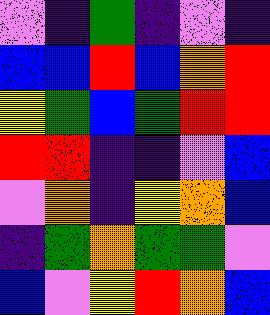[["violet", "indigo", "green", "indigo", "violet", "indigo"], ["blue", "blue", "red", "blue", "orange", "red"], ["yellow", "green", "blue", "green", "red", "red"], ["red", "red", "indigo", "indigo", "violet", "blue"], ["violet", "orange", "indigo", "yellow", "orange", "blue"], ["indigo", "green", "orange", "green", "green", "violet"], ["blue", "violet", "yellow", "red", "orange", "blue"]]